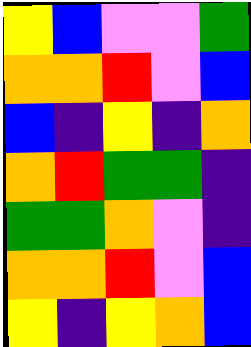[["yellow", "blue", "violet", "violet", "green"], ["orange", "orange", "red", "violet", "blue"], ["blue", "indigo", "yellow", "indigo", "orange"], ["orange", "red", "green", "green", "indigo"], ["green", "green", "orange", "violet", "indigo"], ["orange", "orange", "red", "violet", "blue"], ["yellow", "indigo", "yellow", "orange", "blue"]]